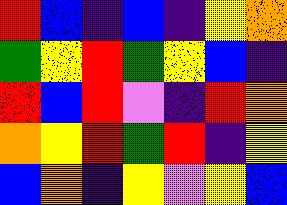[["red", "blue", "indigo", "blue", "indigo", "yellow", "orange"], ["green", "yellow", "red", "green", "yellow", "blue", "indigo"], ["red", "blue", "red", "violet", "indigo", "red", "orange"], ["orange", "yellow", "red", "green", "red", "indigo", "yellow"], ["blue", "orange", "indigo", "yellow", "violet", "yellow", "blue"]]